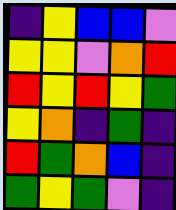[["indigo", "yellow", "blue", "blue", "violet"], ["yellow", "yellow", "violet", "orange", "red"], ["red", "yellow", "red", "yellow", "green"], ["yellow", "orange", "indigo", "green", "indigo"], ["red", "green", "orange", "blue", "indigo"], ["green", "yellow", "green", "violet", "indigo"]]